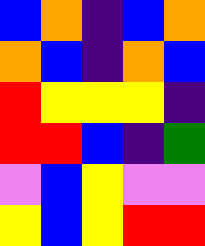[["blue", "orange", "indigo", "blue", "orange"], ["orange", "blue", "indigo", "orange", "blue"], ["red", "yellow", "yellow", "yellow", "indigo"], ["red", "red", "blue", "indigo", "green"], ["violet", "blue", "yellow", "violet", "violet"], ["yellow", "blue", "yellow", "red", "red"]]